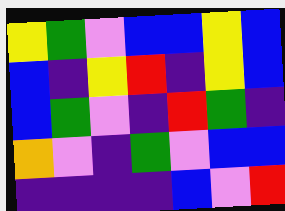[["yellow", "green", "violet", "blue", "blue", "yellow", "blue"], ["blue", "indigo", "yellow", "red", "indigo", "yellow", "blue"], ["blue", "green", "violet", "indigo", "red", "green", "indigo"], ["orange", "violet", "indigo", "green", "violet", "blue", "blue"], ["indigo", "indigo", "indigo", "indigo", "blue", "violet", "red"]]